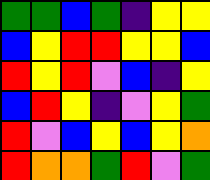[["green", "green", "blue", "green", "indigo", "yellow", "yellow"], ["blue", "yellow", "red", "red", "yellow", "yellow", "blue"], ["red", "yellow", "red", "violet", "blue", "indigo", "yellow"], ["blue", "red", "yellow", "indigo", "violet", "yellow", "green"], ["red", "violet", "blue", "yellow", "blue", "yellow", "orange"], ["red", "orange", "orange", "green", "red", "violet", "green"]]